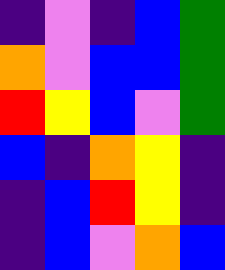[["indigo", "violet", "indigo", "blue", "green"], ["orange", "violet", "blue", "blue", "green"], ["red", "yellow", "blue", "violet", "green"], ["blue", "indigo", "orange", "yellow", "indigo"], ["indigo", "blue", "red", "yellow", "indigo"], ["indigo", "blue", "violet", "orange", "blue"]]